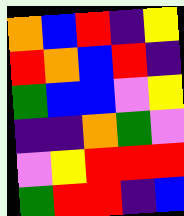[["orange", "blue", "red", "indigo", "yellow"], ["red", "orange", "blue", "red", "indigo"], ["green", "blue", "blue", "violet", "yellow"], ["indigo", "indigo", "orange", "green", "violet"], ["violet", "yellow", "red", "red", "red"], ["green", "red", "red", "indigo", "blue"]]